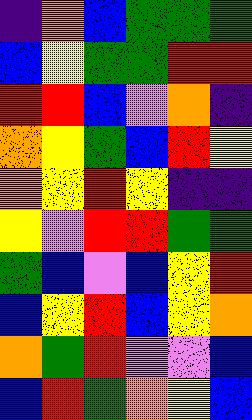[["indigo", "orange", "blue", "green", "green", "green"], ["blue", "yellow", "green", "green", "red", "red"], ["red", "red", "blue", "violet", "orange", "indigo"], ["orange", "yellow", "green", "blue", "red", "yellow"], ["orange", "yellow", "red", "yellow", "indigo", "indigo"], ["yellow", "violet", "red", "red", "green", "green"], ["green", "blue", "violet", "blue", "yellow", "red"], ["blue", "yellow", "red", "blue", "yellow", "orange"], ["orange", "green", "red", "violet", "violet", "blue"], ["blue", "red", "green", "orange", "yellow", "blue"]]